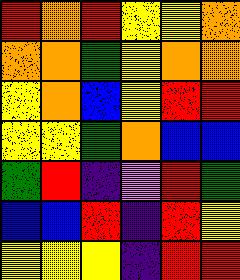[["red", "orange", "red", "yellow", "yellow", "orange"], ["orange", "orange", "green", "yellow", "orange", "orange"], ["yellow", "orange", "blue", "yellow", "red", "red"], ["yellow", "yellow", "green", "orange", "blue", "blue"], ["green", "red", "indigo", "violet", "red", "green"], ["blue", "blue", "red", "indigo", "red", "yellow"], ["yellow", "yellow", "yellow", "indigo", "red", "red"]]